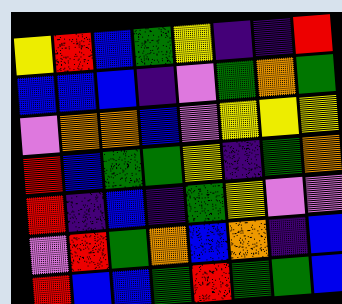[["yellow", "red", "blue", "green", "yellow", "indigo", "indigo", "red"], ["blue", "blue", "blue", "indigo", "violet", "green", "orange", "green"], ["violet", "orange", "orange", "blue", "violet", "yellow", "yellow", "yellow"], ["red", "blue", "green", "green", "yellow", "indigo", "green", "orange"], ["red", "indigo", "blue", "indigo", "green", "yellow", "violet", "violet"], ["violet", "red", "green", "orange", "blue", "orange", "indigo", "blue"], ["red", "blue", "blue", "green", "red", "green", "green", "blue"]]